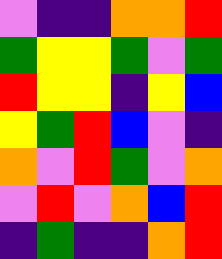[["violet", "indigo", "indigo", "orange", "orange", "red"], ["green", "yellow", "yellow", "green", "violet", "green"], ["red", "yellow", "yellow", "indigo", "yellow", "blue"], ["yellow", "green", "red", "blue", "violet", "indigo"], ["orange", "violet", "red", "green", "violet", "orange"], ["violet", "red", "violet", "orange", "blue", "red"], ["indigo", "green", "indigo", "indigo", "orange", "red"]]